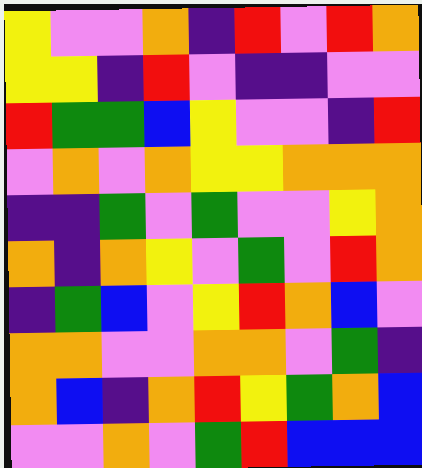[["yellow", "violet", "violet", "orange", "indigo", "red", "violet", "red", "orange"], ["yellow", "yellow", "indigo", "red", "violet", "indigo", "indigo", "violet", "violet"], ["red", "green", "green", "blue", "yellow", "violet", "violet", "indigo", "red"], ["violet", "orange", "violet", "orange", "yellow", "yellow", "orange", "orange", "orange"], ["indigo", "indigo", "green", "violet", "green", "violet", "violet", "yellow", "orange"], ["orange", "indigo", "orange", "yellow", "violet", "green", "violet", "red", "orange"], ["indigo", "green", "blue", "violet", "yellow", "red", "orange", "blue", "violet"], ["orange", "orange", "violet", "violet", "orange", "orange", "violet", "green", "indigo"], ["orange", "blue", "indigo", "orange", "red", "yellow", "green", "orange", "blue"], ["violet", "violet", "orange", "violet", "green", "red", "blue", "blue", "blue"]]